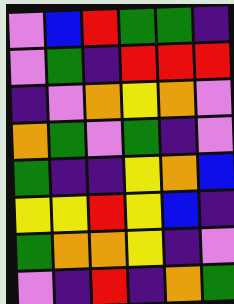[["violet", "blue", "red", "green", "green", "indigo"], ["violet", "green", "indigo", "red", "red", "red"], ["indigo", "violet", "orange", "yellow", "orange", "violet"], ["orange", "green", "violet", "green", "indigo", "violet"], ["green", "indigo", "indigo", "yellow", "orange", "blue"], ["yellow", "yellow", "red", "yellow", "blue", "indigo"], ["green", "orange", "orange", "yellow", "indigo", "violet"], ["violet", "indigo", "red", "indigo", "orange", "green"]]